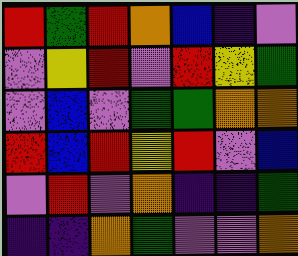[["red", "green", "red", "orange", "blue", "indigo", "violet"], ["violet", "yellow", "red", "violet", "red", "yellow", "green"], ["violet", "blue", "violet", "green", "green", "orange", "orange"], ["red", "blue", "red", "yellow", "red", "violet", "blue"], ["violet", "red", "violet", "orange", "indigo", "indigo", "green"], ["indigo", "indigo", "orange", "green", "violet", "violet", "orange"]]